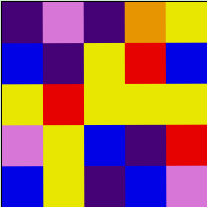[["indigo", "violet", "indigo", "orange", "yellow"], ["blue", "indigo", "yellow", "red", "blue"], ["yellow", "red", "yellow", "yellow", "yellow"], ["violet", "yellow", "blue", "indigo", "red"], ["blue", "yellow", "indigo", "blue", "violet"]]